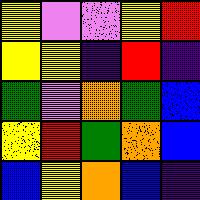[["yellow", "violet", "violet", "yellow", "red"], ["yellow", "yellow", "indigo", "red", "indigo"], ["green", "violet", "orange", "green", "blue"], ["yellow", "red", "green", "orange", "blue"], ["blue", "yellow", "orange", "blue", "indigo"]]